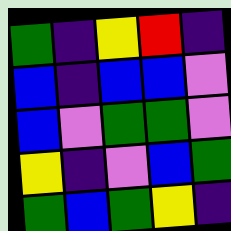[["green", "indigo", "yellow", "red", "indigo"], ["blue", "indigo", "blue", "blue", "violet"], ["blue", "violet", "green", "green", "violet"], ["yellow", "indigo", "violet", "blue", "green"], ["green", "blue", "green", "yellow", "indigo"]]